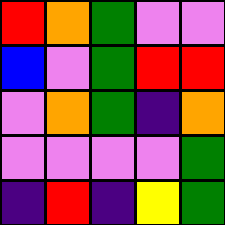[["red", "orange", "green", "violet", "violet"], ["blue", "violet", "green", "red", "red"], ["violet", "orange", "green", "indigo", "orange"], ["violet", "violet", "violet", "violet", "green"], ["indigo", "red", "indigo", "yellow", "green"]]